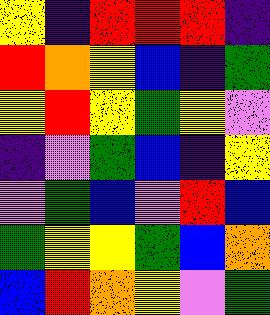[["yellow", "indigo", "red", "red", "red", "indigo"], ["red", "orange", "yellow", "blue", "indigo", "green"], ["yellow", "red", "yellow", "green", "yellow", "violet"], ["indigo", "violet", "green", "blue", "indigo", "yellow"], ["violet", "green", "blue", "violet", "red", "blue"], ["green", "yellow", "yellow", "green", "blue", "orange"], ["blue", "red", "orange", "yellow", "violet", "green"]]